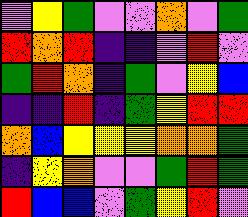[["violet", "yellow", "green", "violet", "violet", "orange", "violet", "green"], ["red", "orange", "red", "indigo", "indigo", "violet", "red", "violet"], ["green", "red", "orange", "indigo", "green", "violet", "yellow", "blue"], ["indigo", "indigo", "red", "indigo", "green", "yellow", "red", "red"], ["orange", "blue", "yellow", "yellow", "yellow", "orange", "orange", "green"], ["indigo", "yellow", "orange", "violet", "violet", "green", "red", "green"], ["red", "blue", "blue", "violet", "green", "yellow", "red", "violet"]]